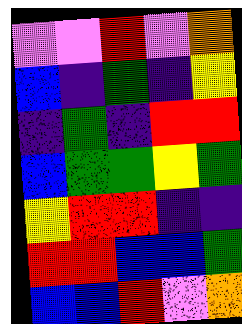[["violet", "violet", "red", "violet", "orange"], ["blue", "indigo", "green", "indigo", "yellow"], ["indigo", "green", "indigo", "red", "red"], ["blue", "green", "green", "yellow", "green"], ["yellow", "red", "red", "indigo", "indigo"], ["red", "red", "blue", "blue", "green"], ["blue", "blue", "red", "violet", "orange"]]